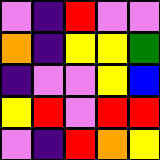[["violet", "indigo", "red", "violet", "violet"], ["orange", "indigo", "yellow", "yellow", "green"], ["indigo", "violet", "violet", "yellow", "blue"], ["yellow", "red", "violet", "red", "red"], ["violet", "indigo", "red", "orange", "yellow"]]